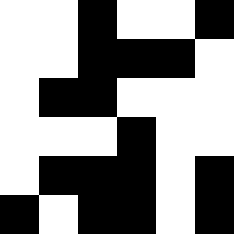[["white", "white", "black", "white", "white", "black"], ["white", "white", "black", "black", "black", "white"], ["white", "black", "black", "white", "white", "white"], ["white", "white", "white", "black", "white", "white"], ["white", "black", "black", "black", "white", "black"], ["black", "white", "black", "black", "white", "black"]]